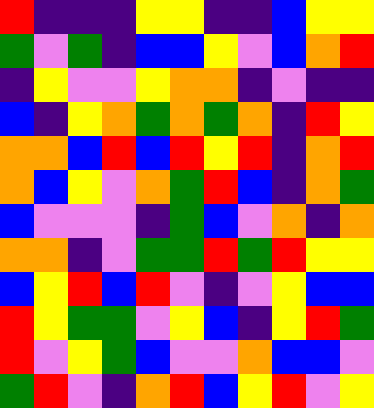[["red", "indigo", "indigo", "indigo", "yellow", "yellow", "indigo", "indigo", "blue", "yellow", "yellow"], ["green", "violet", "green", "indigo", "blue", "blue", "yellow", "violet", "blue", "orange", "red"], ["indigo", "yellow", "violet", "violet", "yellow", "orange", "orange", "indigo", "violet", "indigo", "indigo"], ["blue", "indigo", "yellow", "orange", "green", "orange", "green", "orange", "indigo", "red", "yellow"], ["orange", "orange", "blue", "red", "blue", "red", "yellow", "red", "indigo", "orange", "red"], ["orange", "blue", "yellow", "violet", "orange", "green", "red", "blue", "indigo", "orange", "green"], ["blue", "violet", "violet", "violet", "indigo", "green", "blue", "violet", "orange", "indigo", "orange"], ["orange", "orange", "indigo", "violet", "green", "green", "red", "green", "red", "yellow", "yellow"], ["blue", "yellow", "red", "blue", "red", "violet", "indigo", "violet", "yellow", "blue", "blue"], ["red", "yellow", "green", "green", "violet", "yellow", "blue", "indigo", "yellow", "red", "green"], ["red", "violet", "yellow", "green", "blue", "violet", "violet", "orange", "blue", "blue", "violet"], ["green", "red", "violet", "indigo", "orange", "red", "blue", "yellow", "red", "violet", "yellow"]]